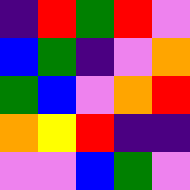[["indigo", "red", "green", "red", "violet"], ["blue", "green", "indigo", "violet", "orange"], ["green", "blue", "violet", "orange", "red"], ["orange", "yellow", "red", "indigo", "indigo"], ["violet", "violet", "blue", "green", "violet"]]